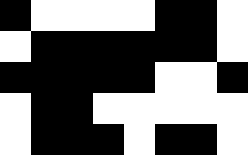[["black", "white", "white", "white", "white", "black", "black", "white"], ["white", "black", "black", "black", "black", "black", "black", "white"], ["black", "black", "black", "black", "black", "white", "white", "black"], ["white", "black", "black", "white", "white", "white", "white", "white"], ["white", "black", "black", "black", "white", "black", "black", "white"]]